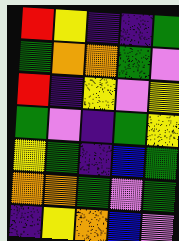[["red", "yellow", "indigo", "indigo", "green"], ["green", "orange", "orange", "green", "violet"], ["red", "indigo", "yellow", "violet", "yellow"], ["green", "violet", "indigo", "green", "yellow"], ["yellow", "green", "indigo", "blue", "green"], ["orange", "orange", "green", "violet", "green"], ["indigo", "yellow", "orange", "blue", "violet"]]